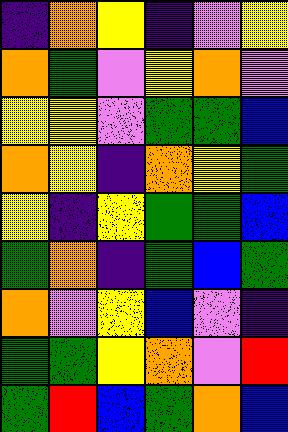[["indigo", "orange", "yellow", "indigo", "violet", "yellow"], ["orange", "green", "violet", "yellow", "orange", "violet"], ["yellow", "yellow", "violet", "green", "green", "blue"], ["orange", "yellow", "indigo", "orange", "yellow", "green"], ["yellow", "indigo", "yellow", "green", "green", "blue"], ["green", "orange", "indigo", "green", "blue", "green"], ["orange", "violet", "yellow", "blue", "violet", "indigo"], ["green", "green", "yellow", "orange", "violet", "red"], ["green", "red", "blue", "green", "orange", "blue"]]